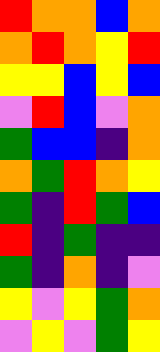[["red", "orange", "orange", "blue", "orange"], ["orange", "red", "orange", "yellow", "red"], ["yellow", "yellow", "blue", "yellow", "blue"], ["violet", "red", "blue", "violet", "orange"], ["green", "blue", "blue", "indigo", "orange"], ["orange", "green", "red", "orange", "yellow"], ["green", "indigo", "red", "green", "blue"], ["red", "indigo", "green", "indigo", "indigo"], ["green", "indigo", "orange", "indigo", "violet"], ["yellow", "violet", "yellow", "green", "orange"], ["violet", "yellow", "violet", "green", "yellow"]]